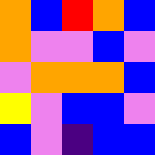[["orange", "blue", "red", "orange", "blue"], ["orange", "violet", "violet", "blue", "violet"], ["violet", "orange", "orange", "orange", "blue"], ["yellow", "violet", "blue", "blue", "violet"], ["blue", "violet", "indigo", "blue", "blue"]]